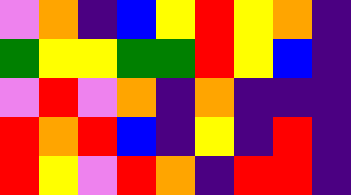[["violet", "orange", "indigo", "blue", "yellow", "red", "yellow", "orange", "indigo"], ["green", "yellow", "yellow", "green", "green", "red", "yellow", "blue", "indigo"], ["violet", "red", "violet", "orange", "indigo", "orange", "indigo", "indigo", "indigo"], ["red", "orange", "red", "blue", "indigo", "yellow", "indigo", "red", "indigo"], ["red", "yellow", "violet", "red", "orange", "indigo", "red", "red", "indigo"]]